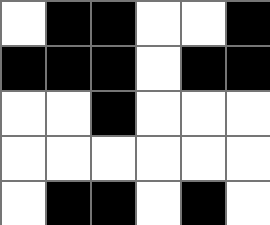[["white", "black", "black", "white", "white", "black"], ["black", "black", "black", "white", "black", "black"], ["white", "white", "black", "white", "white", "white"], ["white", "white", "white", "white", "white", "white"], ["white", "black", "black", "white", "black", "white"]]